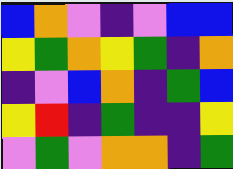[["blue", "orange", "violet", "indigo", "violet", "blue", "blue"], ["yellow", "green", "orange", "yellow", "green", "indigo", "orange"], ["indigo", "violet", "blue", "orange", "indigo", "green", "blue"], ["yellow", "red", "indigo", "green", "indigo", "indigo", "yellow"], ["violet", "green", "violet", "orange", "orange", "indigo", "green"]]